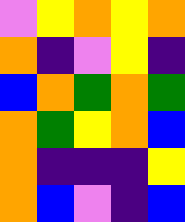[["violet", "yellow", "orange", "yellow", "orange"], ["orange", "indigo", "violet", "yellow", "indigo"], ["blue", "orange", "green", "orange", "green"], ["orange", "green", "yellow", "orange", "blue"], ["orange", "indigo", "indigo", "indigo", "yellow"], ["orange", "blue", "violet", "indigo", "blue"]]